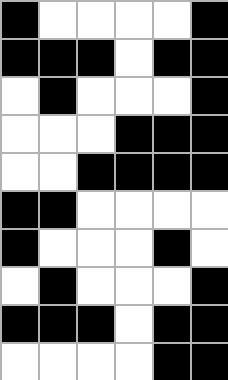[["black", "white", "white", "white", "white", "black"], ["black", "black", "black", "white", "black", "black"], ["white", "black", "white", "white", "white", "black"], ["white", "white", "white", "black", "black", "black"], ["white", "white", "black", "black", "black", "black"], ["black", "black", "white", "white", "white", "white"], ["black", "white", "white", "white", "black", "white"], ["white", "black", "white", "white", "white", "black"], ["black", "black", "black", "white", "black", "black"], ["white", "white", "white", "white", "black", "black"]]